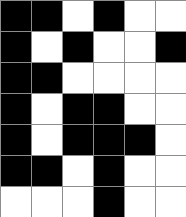[["black", "black", "white", "black", "white", "white"], ["black", "white", "black", "white", "white", "black"], ["black", "black", "white", "white", "white", "white"], ["black", "white", "black", "black", "white", "white"], ["black", "white", "black", "black", "black", "white"], ["black", "black", "white", "black", "white", "white"], ["white", "white", "white", "black", "white", "white"]]